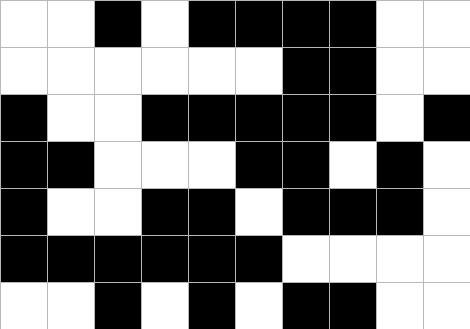[["white", "white", "black", "white", "black", "black", "black", "black", "white", "white"], ["white", "white", "white", "white", "white", "white", "black", "black", "white", "white"], ["black", "white", "white", "black", "black", "black", "black", "black", "white", "black"], ["black", "black", "white", "white", "white", "black", "black", "white", "black", "white"], ["black", "white", "white", "black", "black", "white", "black", "black", "black", "white"], ["black", "black", "black", "black", "black", "black", "white", "white", "white", "white"], ["white", "white", "black", "white", "black", "white", "black", "black", "white", "white"]]